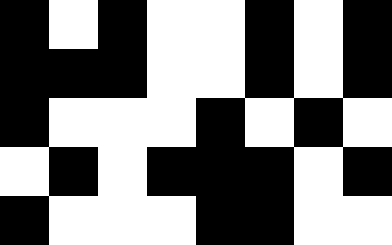[["black", "white", "black", "white", "white", "black", "white", "black"], ["black", "black", "black", "white", "white", "black", "white", "black"], ["black", "white", "white", "white", "black", "white", "black", "white"], ["white", "black", "white", "black", "black", "black", "white", "black"], ["black", "white", "white", "white", "black", "black", "white", "white"]]